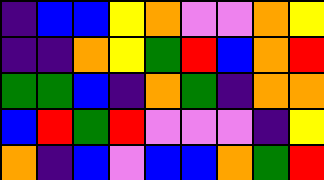[["indigo", "blue", "blue", "yellow", "orange", "violet", "violet", "orange", "yellow"], ["indigo", "indigo", "orange", "yellow", "green", "red", "blue", "orange", "red"], ["green", "green", "blue", "indigo", "orange", "green", "indigo", "orange", "orange"], ["blue", "red", "green", "red", "violet", "violet", "violet", "indigo", "yellow"], ["orange", "indigo", "blue", "violet", "blue", "blue", "orange", "green", "red"]]